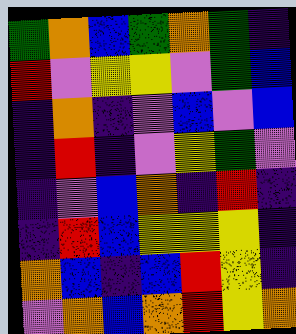[["green", "orange", "blue", "green", "orange", "green", "indigo"], ["red", "violet", "yellow", "yellow", "violet", "green", "blue"], ["indigo", "orange", "indigo", "violet", "blue", "violet", "blue"], ["indigo", "red", "indigo", "violet", "yellow", "green", "violet"], ["indigo", "violet", "blue", "orange", "indigo", "red", "indigo"], ["indigo", "red", "blue", "yellow", "yellow", "yellow", "indigo"], ["orange", "blue", "indigo", "blue", "red", "yellow", "indigo"], ["violet", "orange", "blue", "orange", "red", "yellow", "orange"]]